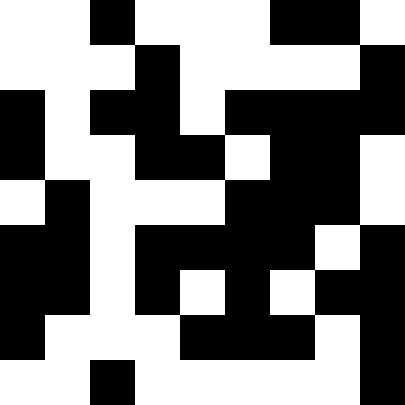[["white", "white", "black", "white", "white", "white", "black", "black", "white"], ["white", "white", "white", "black", "white", "white", "white", "white", "black"], ["black", "white", "black", "black", "white", "black", "black", "black", "black"], ["black", "white", "white", "black", "black", "white", "black", "black", "white"], ["white", "black", "white", "white", "white", "black", "black", "black", "white"], ["black", "black", "white", "black", "black", "black", "black", "white", "black"], ["black", "black", "white", "black", "white", "black", "white", "black", "black"], ["black", "white", "white", "white", "black", "black", "black", "white", "black"], ["white", "white", "black", "white", "white", "white", "white", "white", "black"]]